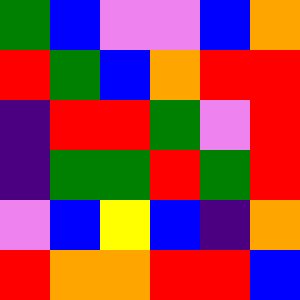[["green", "blue", "violet", "violet", "blue", "orange"], ["red", "green", "blue", "orange", "red", "red"], ["indigo", "red", "red", "green", "violet", "red"], ["indigo", "green", "green", "red", "green", "red"], ["violet", "blue", "yellow", "blue", "indigo", "orange"], ["red", "orange", "orange", "red", "red", "blue"]]